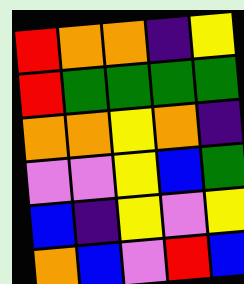[["red", "orange", "orange", "indigo", "yellow"], ["red", "green", "green", "green", "green"], ["orange", "orange", "yellow", "orange", "indigo"], ["violet", "violet", "yellow", "blue", "green"], ["blue", "indigo", "yellow", "violet", "yellow"], ["orange", "blue", "violet", "red", "blue"]]